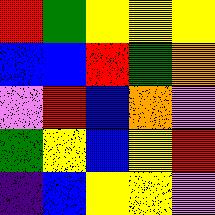[["red", "green", "yellow", "yellow", "yellow"], ["blue", "blue", "red", "green", "orange"], ["violet", "red", "blue", "orange", "violet"], ["green", "yellow", "blue", "yellow", "red"], ["indigo", "blue", "yellow", "yellow", "violet"]]